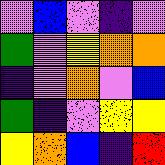[["violet", "blue", "violet", "indigo", "violet"], ["green", "violet", "yellow", "orange", "orange"], ["indigo", "violet", "orange", "violet", "blue"], ["green", "indigo", "violet", "yellow", "yellow"], ["yellow", "orange", "blue", "indigo", "red"]]